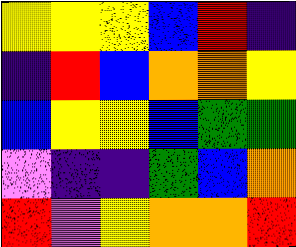[["yellow", "yellow", "yellow", "blue", "red", "indigo"], ["indigo", "red", "blue", "orange", "orange", "yellow"], ["blue", "yellow", "yellow", "blue", "green", "green"], ["violet", "indigo", "indigo", "green", "blue", "orange"], ["red", "violet", "yellow", "orange", "orange", "red"]]